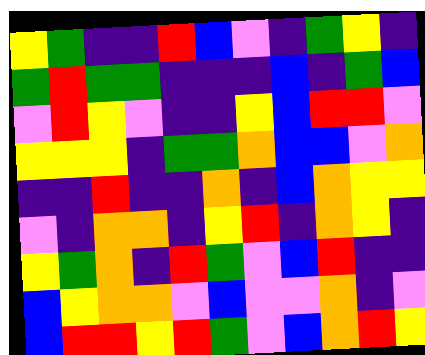[["yellow", "green", "indigo", "indigo", "red", "blue", "violet", "indigo", "green", "yellow", "indigo"], ["green", "red", "green", "green", "indigo", "indigo", "indigo", "blue", "indigo", "green", "blue"], ["violet", "red", "yellow", "violet", "indigo", "indigo", "yellow", "blue", "red", "red", "violet"], ["yellow", "yellow", "yellow", "indigo", "green", "green", "orange", "blue", "blue", "violet", "orange"], ["indigo", "indigo", "red", "indigo", "indigo", "orange", "indigo", "blue", "orange", "yellow", "yellow"], ["violet", "indigo", "orange", "orange", "indigo", "yellow", "red", "indigo", "orange", "yellow", "indigo"], ["yellow", "green", "orange", "indigo", "red", "green", "violet", "blue", "red", "indigo", "indigo"], ["blue", "yellow", "orange", "orange", "violet", "blue", "violet", "violet", "orange", "indigo", "violet"], ["blue", "red", "red", "yellow", "red", "green", "violet", "blue", "orange", "red", "yellow"]]